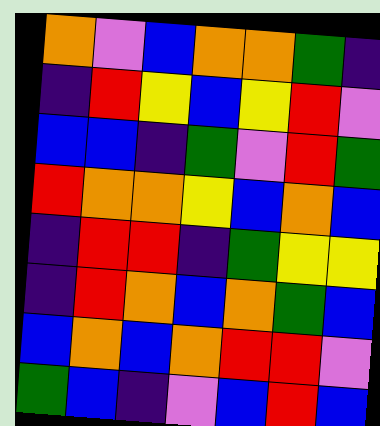[["orange", "violet", "blue", "orange", "orange", "green", "indigo"], ["indigo", "red", "yellow", "blue", "yellow", "red", "violet"], ["blue", "blue", "indigo", "green", "violet", "red", "green"], ["red", "orange", "orange", "yellow", "blue", "orange", "blue"], ["indigo", "red", "red", "indigo", "green", "yellow", "yellow"], ["indigo", "red", "orange", "blue", "orange", "green", "blue"], ["blue", "orange", "blue", "orange", "red", "red", "violet"], ["green", "blue", "indigo", "violet", "blue", "red", "blue"]]